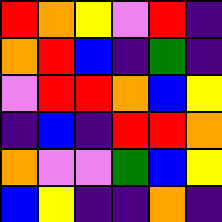[["red", "orange", "yellow", "violet", "red", "indigo"], ["orange", "red", "blue", "indigo", "green", "indigo"], ["violet", "red", "red", "orange", "blue", "yellow"], ["indigo", "blue", "indigo", "red", "red", "orange"], ["orange", "violet", "violet", "green", "blue", "yellow"], ["blue", "yellow", "indigo", "indigo", "orange", "indigo"]]